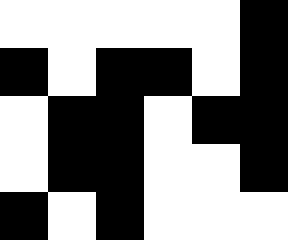[["white", "white", "white", "white", "white", "black"], ["black", "white", "black", "black", "white", "black"], ["white", "black", "black", "white", "black", "black"], ["white", "black", "black", "white", "white", "black"], ["black", "white", "black", "white", "white", "white"]]